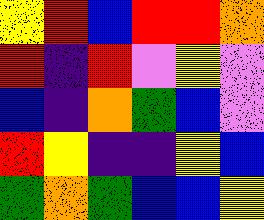[["yellow", "red", "blue", "red", "red", "orange"], ["red", "indigo", "red", "violet", "yellow", "violet"], ["blue", "indigo", "orange", "green", "blue", "violet"], ["red", "yellow", "indigo", "indigo", "yellow", "blue"], ["green", "orange", "green", "blue", "blue", "yellow"]]